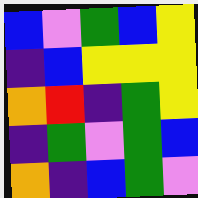[["blue", "violet", "green", "blue", "yellow"], ["indigo", "blue", "yellow", "yellow", "yellow"], ["orange", "red", "indigo", "green", "yellow"], ["indigo", "green", "violet", "green", "blue"], ["orange", "indigo", "blue", "green", "violet"]]